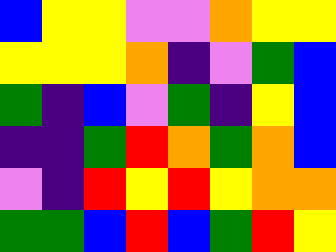[["blue", "yellow", "yellow", "violet", "violet", "orange", "yellow", "yellow"], ["yellow", "yellow", "yellow", "orange", "indigo", "violet", "green", "blue"], ["green", "indigo", "blue", "violet", "green", "indigo", "yellow", "blue"], ["indigo", "indigo", "green", "red", "orange", "green", "orange", "blue"], ["violet", "indigo", "red", "yellow", "red", "yellow", "orange", "orange"], ["green", "green", "blue", "red", "blue", "green", "red", "yellow"]]